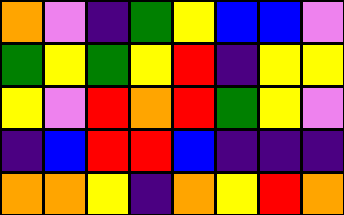[["orange", "violet", "indigo", "green", "yellow", "blue", "blue", "violet"], ["green", "yellow", "green", "yellow", "red", "indigo", "yellow", "yellow"], ["yellow", "violet", "red", "orange", "red", "green", "yellow", "violet"], ["indigo", "blue", "red", "red", "blue", "indigo", "indigo", "indigo"], ["orange", "orange", "yellow", "indigo", "orange", "yellow", "red", "orange"]]